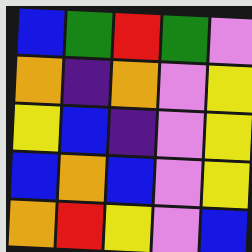[["blue", "green", "red", "green", "violet"], ["orange", "indigo", "orange", "violet", "yellow"], ["yellow", "blue", "indigo", "violet", "yellow"], ["blue", "orange", "blue", "violet", "yellow"], ["orange", "red", "yellow", "violet", "blue"]]